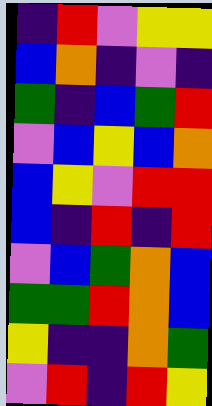[["indigo", "red", "violet", "yellow", "yellow"], ["blue", "orange", "indigo", "violet", "indigo"], ["green", "indigo", "blue", "green", "red"], ["violet", "blue", "yellow", "blue", "orange"], ["blue", "yellow", "violet", "red", "red"], ["blue", "indigo", "red", "indigo", "red"], ["violet", "blue", "green", "orange", "blue"], ["green", "green", "red", "orange", "blue"], ["yellow", "indigo", "indigo", "orange", "green"], ["violet", "red", "indigo", "red", "yellow"]]